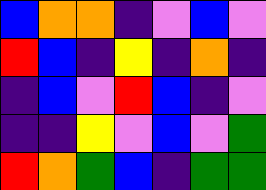[["blue", "orange", "orange", "indigo", "violet", "blue", "violet"], ["red", "blue", "indigo", "yellow", "indigo", "orange", "indigo"], ["indigo", "blue", "violet", "red", "blue", "indigo", "violet"], ["indigo", "indigo", "yellow", "violet", "blue", "violet", "green"], ["red", "orange", "green", "blue", "indigo", "green", "green"]]